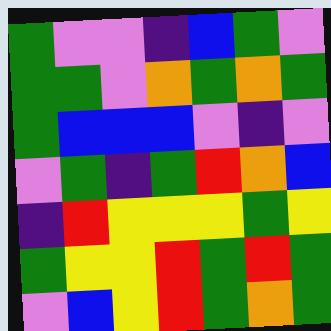[["green", "violet", "violet", "indigo", "blue", "green", "violet"], ["green", "green", "violet", "orange", "green", "orange", "green"], ["green", "blue", "blue", "blue", "violet", "indigo", "violet"], ["violet", "green", "indigo", "green", "red", "orange", "blue"], ["indigo", "red", "yellow", "yellow", "yellow", "green", "yellow"], ["green", "yellow", "yellow", "red", "green", "red", "green"], ["violet", "blue", "yellow", "red", "green", "orange", "green"]]